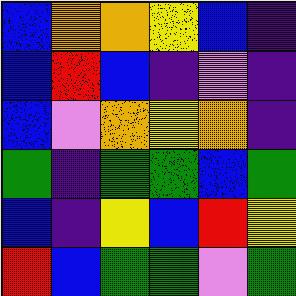[["blue", "orange", "orange", "yellow", "blue", "indigo"], ["blue", "red", "blue", "indigo", "violet", "indigo"], ["blue", "violet", "orange", "yellow", "orange", "indigo"], ["green", "indigo", "green", "green", "blue", "green"], ["blue", "indigo", "yellow", "blue", "red", "yellow"], ["red", "blue", "green", "green", "violet", "green"]]